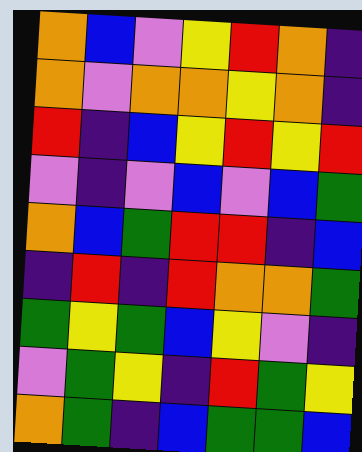[["orange", "blue", "violet", "yellow", "red", "orange", "indigo"], ["orange", "violet", "orange", "orange", "yellow", "orange", "indigo"], ["red", "indigo", "blue", "yellow", "red", "yellow", "red"], ["violet", "indigo", "violet", "blue", "violet", "blue", "green"], ["orange", "blue", "green", "red", "red", "indigo", "blue"], ["indigo", "red", "indigo", "red", "orange", "orange", "green"], ["green", "yellow", "green", "blue", "yellow", "violet", "indigo"], ["violet", "green", "yellow", "indigo", "red", "green", "yellow"], ["orange", "green", "indigo", "blue", "green", "green", "blue"]]